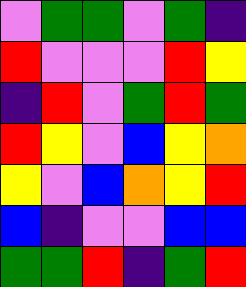[["violet", "green", "green", "violet", "green", "indigo"], ["red", "violet", "violet", "violet", "red", "yellow"], ["indigo", "red", "violet", "green", "red", "green"], ["red", "yellow", "violet", "blue", "yellow", "orange"], ["yellow", "violet", "blue", "orange", "yellow", "red"], ["blue", "indigo", "violet", "violet", "blue", "blue"], ["green", "green", "red", "indigo", "green", "red"]]